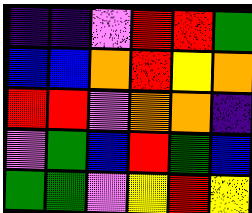[["indigo", "indigo", "violet", "red", "red", "green"], ["blue", "blue", "orange", "red", "yellow", "orange"], ["red", "red", "violet", "orange", "orange", "indigo"], ["violet", "green", "blue", "red", "green", "blue"], ["green", "green", "violet", "yellow", "red", "yellow"]]